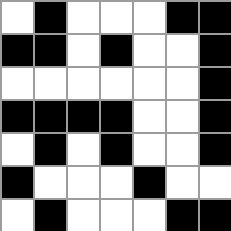[["white", "black", "white", "white", "white", "black", "black"], ["black", "black", "white", "black", "white", "white", "black"], ["white", "white", "white", "white", "white", "white", "black"], ["black", "black", "black", "black", "white", "white", "black"], ["white", "black", "white", "black", "white", "white", "black"], ["black", "white", "white", "white", "black", "white", "white"], ["white", "black", "white", "white", "white", "black", "black"]]